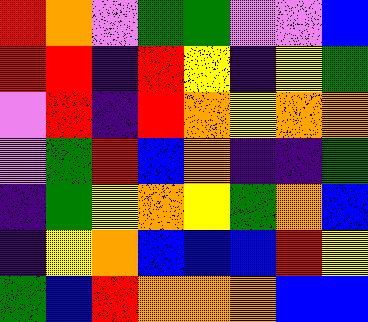[["red", "orange", "violet", "green", "green", "violet", "violet", "blue"], ["red", "red", "indigo", "red", "yellow", "indigo", "yellow", "green"], ["violet", "red", "indigo", "red", "orange", "yellow", "orange", "orange"], ["violet", "green", "red", "blue", "orange", "indigo", "indigo", "green"], ["indigo", "green", "yellow", "orange", "yellow", "green", "orange", "blue"], ["indigo", "yellow", "orange", "blue", "blue", "blue", "red", "yellow"], ["green", "blue", "red", "orange", "orange", "orange", "blue", "blue"]]